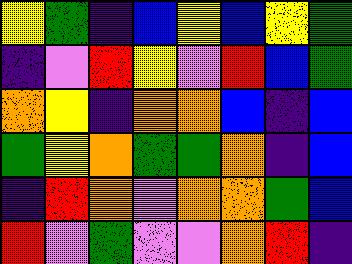[["yellow", "green", "indigo", "blue", "yellow", "blue", "yellow", "green"], ["indigo", "violet", "red", "yellow", "violet", "red", "blue", "green"], ["orange", "yellow", "indigo", "orange", "orange", "blue", "indigo", "blue"], ["green", "yellow", "orange", "green", "green", "orange", "indigo", "blue"], ["indigo", "red", "orange", "violet", "orange", "orange", "green", "blue"], ["red", "violet", "green", "violet", "violet", "orange", "red", "indigo"]]